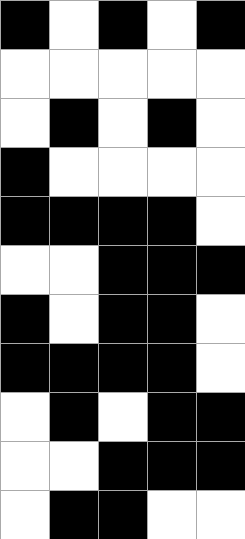[["black", "white", "black", "white", "black"], ["white", "white", "white", "white", "white"], ["white", "black", "white", "black", "white"], ["black", "white", "white", "white", "white"], ["black", "black", "black", "black", "white"], ["white", "white", "black", "black", "black"], ["black", "white", "black", "black", "white"], ["black", "black", "black", "black", "white"], ["white", "black", "white", "black", "black"], ["white", "white", "black", "black", "black"], ["white", "black", "black", "white", "white"]]